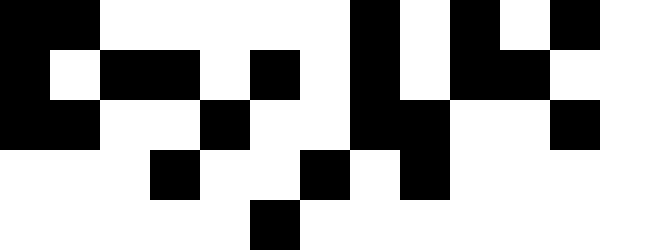[["black", "black", "white", "white", "white", "white", "white", "black", "white", "black", "white", "black", "white"], ["black", "white", "black", "black", "white", "black", "white", "black", "white", "black", "black", "white", "white"], ["black", "black", "white", "white", "black", "white", "white", "black", "black", "white", "white", "black", "white"], ["white", "white", "white", "black", "white", "white", "black", "white", "black", "white", "white", "white", "white"], ["white", "white", "white", "white", "white", "black", "white", "white", "white", "white", "white", "white", "white"]]